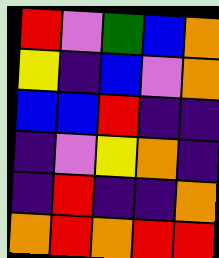[["red", "violet", "green", "blue", "orange"], ["yellow", "indigo", "blue", "violet", "orange"], ["blue", "blue", "red", "indigo", "indigo"], ["indigo", "violet", "yellow", "orange", "indigo"], ["indigo", "red", "indigo", "indigo", "orange"], ["orange", "red", "orange", "red", "red"]]